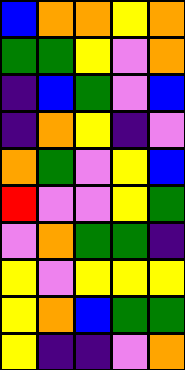[["blue", "orange", "orange", "yellow", "orange"], ["green", "green", "yellow", "violet", "orange"], ["indigo", "blue", "green", "violet", "blue"], ["indigo", "orange", "yellow", "indigo", "violet"], ["orange", "green", "violet", "yellow", "blue"], ["red", "violet", "violet", "yellow", "green"], ["violet", "orange", "green", "green", "indigo"], ["yellow", "violet", "yellow", "yellow", "yellow"], ["yellow", "orange", "blue", "green", "green"], ["yellow", "indigo", "indigo", "violet", "orange"]]